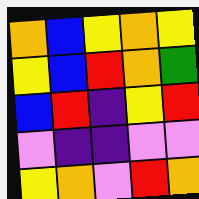[["orange", "blue", "yellow", "orange", "yellow"], ["yellow", "blue", "red", "orange", "green"], ["blue", "red", "indigo", "yellow", "red"], ["violet", "indigo", "indigo", "violet", "violet"], ["yellow", "orange", "violet", "red", "orange"]]